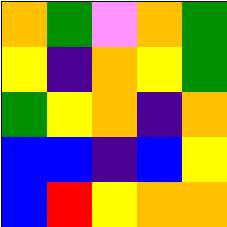[["orange", "green", "violet", "orange", "green"], ["yellow", "indigo", "orange", "yellow", "green"], ["green", "yellow", "orange", "indigo", "orange"], ["blue", "blue", "indigo", "blue", "yellow"], ["blue", "red", "yellow", "orange", "orange"]]